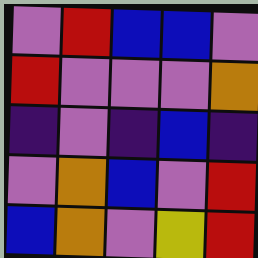[["violet", "red", "blue", "blue", "violet"], ["red", "violet", "violet", "violet", "orange"], ["indigo", "violet", "indigo", "blue", "indigo"], ["violet", "orange", "blue", "violet", "red"], ["blue", "orange", "violet", "yellow", "red"]]